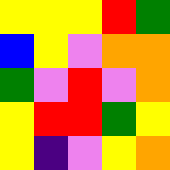[["yellow", "yellow", "yellow", "red", "green"], ["blue", "yellow", "violet", "orange", "orange"], ["green", "violet", "red", "violet", "orange"], ["yellow", "red", "red", "green", "yellow"], ["yellow", "indigo", "violet", "yellow", "orange"]]